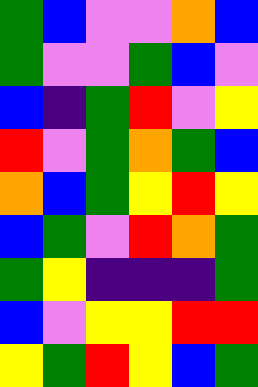[["green", "blue", "violet", "violet", "orange", "blue"], ["green", "violet", "violet", "green", "blue", "violet"], ["blue", "indigo", "green", "red", "violet", "yellow"], ["red", "violet", "green", "orange", "green", "blue"], ["orange", "blue", "green", "yellow", "red", "yellow"], ["blue", "green", "violet", "red", "orange", "green"], ["green", "yellow", "indigo", "indigo", "indigo", "green"], ["blue", "violet", "yellow", "yellow", "red", "red"], ["yellow", "green", "red", "yellow", "blue", "green"]]